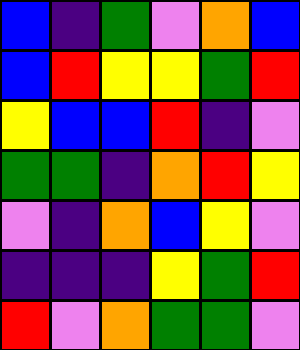[["blue", "indigo", "green", "violet", "orange", "blue"], ["blue", "red", "yellow", "yellow", "green", "red"], ["yellow", "blue", "blue", "red", "indigo", "violet"], ["green", "green", "indigo", "orange", "red", "yellow"], ["violet", "indigo", "orange", "blue", "yellow", "violet"], ["indigo", "indigo", "indigo", "yellow", "green", "red"], ["red", "violet", "orange", "green", "green", "violet"]]